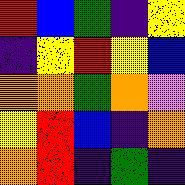[["red", "blue", "green", "indigo", "yellow"], ["indigo", "yellow", "red", "yellow", "blue"], ["orange", "orange", "green", "orange", "violet"], ["yellow", "red", "blue", "indigo", "orange"], ["orange", "red", "indigo", "green", "indigo"]]